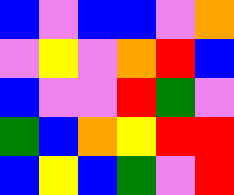[["blue", "violet", "blue", "blue", "violet", "orange"], ["violet", "yellow", "violet", "orange", "red", "blue"], ["blue", "violet", "violet", "red", "green", "violet"], ["green", "blue", "orange", "yellow", "red", "red"], ["blue", "yellow", "blue", "green", "violet", "red"]]